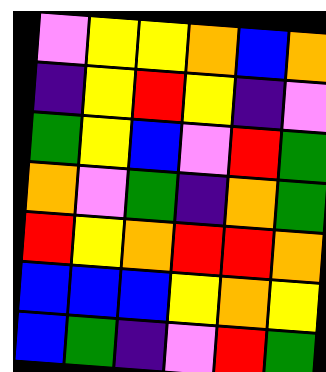[["violet", "yellow", "yellow", "orange", "blue", "orange"], ["indigo", "yellow", "red", "yellow", "indigo", "violet"], ["green", "yellow", "blue", "violet", "red", "green"], ["orange", "violet", "green", "indigo", "orange", "green"], ["red", "yellow", "orange", "red", "red", "orange"], ["blue", "blue", "blue", "yellow", "orange", "yellow"], ["blue", "green", "indigo", "violet", "red", "green"]]